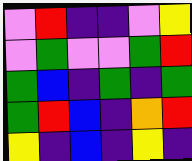[["violet", "red", "indigo", "indigo", "violet", "yellow"], ["violet", "green", "violet", "violet", "green", "red"], ["green", "blue", "indigo", "green", "indigo", "green"], ["green", "red", "blue", "indigo", "orange", "red"], ["yellow", "indigo", "blue", "indigo", "yellow", "indigo"]]